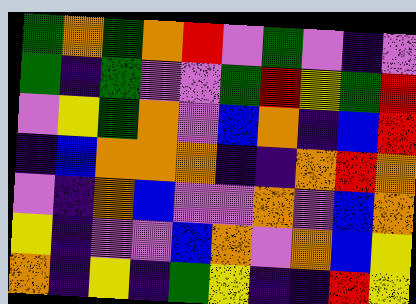[["green", "orange", "green", "orange", "red", "violet", "green", "violet", "indigo", "violet"], ["green", "indigo", "green", "violet", "violet", "green", "red", "yellow", "green", "red"], ["violet", "yellow", "green", "orange", "violet", "blue", "orange", "indigo", "blue", "red"], ["indigo", "blue", "orange", "orange", "orange", "indigo", "indigo", "orange", "red", "orange"], ["violet", "indigo", "orange", "blue", "violet", "violet", "orange", "violet", "blue", "orange"], ["yellow", "indigo", "violet", "violet", "blue", "orange", "violet", "orange", "blue", "yellow"], ["orange", "indigo", "yellow", "indigo", "green", "yellow", "indigo", "indigo", "red", "yellow"]]